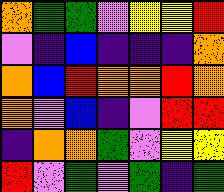[["orange", "green", "green", "violet", "yellow", "yellow", "red"], ["violet", "indigo", "blue", "indigo", "indigo", "indigo", "orange"], ["orange", "blue", "red", "orange", "orange", "red", "orange"], ["orange", "violet", "blue", "indigo", "violet", "red", "red"], ["indigo", "orange", "orange", "green", "violet", "yellow", "yellow"], ["red", "violet", "green", "violet", "green", "indigo", "green"]]